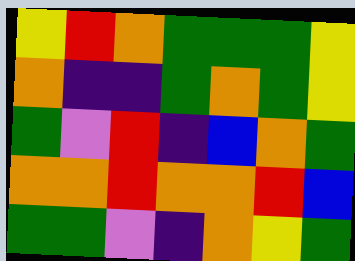[["yellow", "red", "orange", "green", "green", "green", "yellow"], ["orange", "indigo", "indigo", "green", "orange", "green", "yellow"], ["green", "violet", "red", "indigo", "blue", "orange", "green"], ["orange", "orange", "red", "orange", "orange", "red", "blue"], ["green", "green", "violet", "indigo", "orange", "yellow", "green"]]